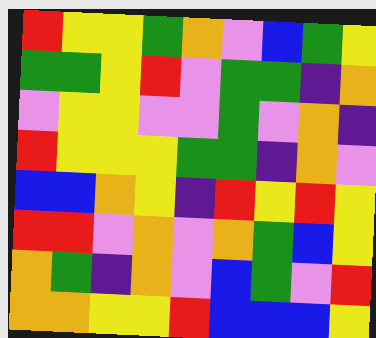[["red", "yellow", "yellow", "green", "orange", "violet", "blue", "green", "yellow"], ["green", "green", "yellow", "red", "violet", "green", "green", "indigo", "orange"], ["violet", "yellow", "yellow", "violet", "violet", "green", "violet", "orange", "indigo"], ["red", "yellow", "yellow", "yellow", "green", "green", "indigo", "orange", "violet"], ["blue", "blue", "orange", "yellow", "indigo", "red", "yellow", "red", "yellow"], ["red", "red", "violet", "orange", "violet", "orange", "green", "blue", "yellow"], ["orange", "green", "indigo", "orange", "violet", "blue", "green", "violet", "red"], ["orange", "orange", "yellow", "yellow", "red", "blue", "blue", "blue", "yellow"]]